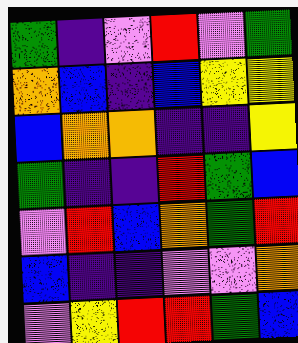[["green", "indigo", "violet", "red", "violet", "green"], ["orange", "blue", "indigo", "blue", "yellow", "yellow"], ["blue", "orange", "orange", "indigo", "indigo", "yellow"], ["green", "indigo", "indigo", "red", "green", "blue"], ["violet", "red", "blue", "orange", "green", "red"], ["blue", "indigo", "indigo", "violet", "violet", "orange"], ["violet", "yellow", "red", "red", "green", "blue"]]